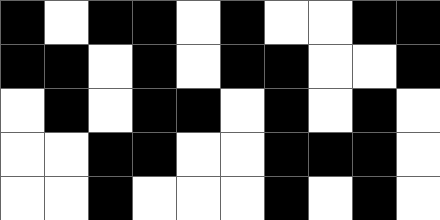[["black", "white", "black", "black", "white", "black", "white", "white", "black", "black"], ["black", "black", "white", "black", "white", "black", "black", "white", "white", "black"], ["white", "black", "white", "black", "black", "white", "black", "white", "black", "white"], ["white", "white", "black", "black", "white", "white", "black", "black", "black", "white"], ["white", "white", "black", "white", "white", "white", "black", "white", "black", "white"]]